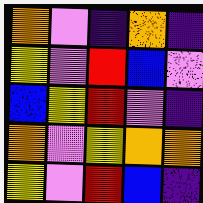[["orange", "violet", "indigo", "orange", "indigo"], ["yellow", "violet", "red", "blue", "violet"], ["blue", "yellow", "red", "violet", "indigo"], ["orange", "violet", "yellow", "orange", "orange"], ["yellow", "violet", "red", "blue", "indigo"]]